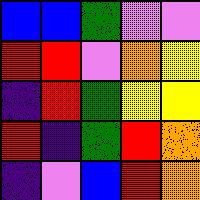[["blue", "blue", "green", "violet", "violet"], ["red", "red", "violet", "orange", "yellow"], ["indigo", "red", "green", "yellow", "yellow"], ["red", "indigo", "green", "red", "orange"], ["indigo", "violet", "blue", "red", "orange"]]